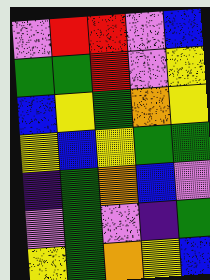[["violet", "red", "red", "violet", "blue"], ["green", "green", "red", "violet", "yellow"], ["blue", "yellow", "green", "orange", "yellow"], ["yellow", "blue", "yellow", "green", "green"], ["indigo", "green", "orange", "blue", "violet"], ["violet", "green", "violet", "indigo", "green"], ["yellow", "green", "orange", "yellow", "blue"]]